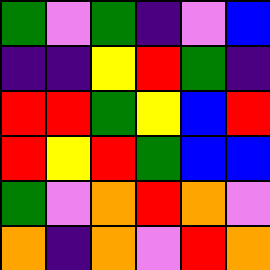[["green", "violet", "green", "indigo", "violet", "blue"], ["indigo", "indigo", "yellow", "red", "green", "indigo"], ["red", "red", "green", "yellow", "blue", "red"], ["red", "yellow", "red", "green", "blue", "blue"], ["green", "violet", "orange", "red", "orange", "violet"], ["orange", "indigo", "orange", "violet", "red", "orange"]]